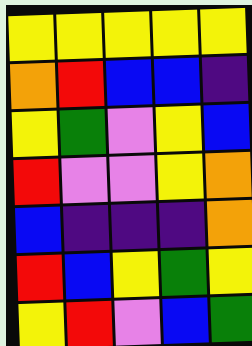[["yellow", "yellow", "yellow", "yellow", "yellow"], ["orange", "red", "blue", "blue", "indigo"], ["yellow", "green", "violet", "yellow", "blue"], ["red", "violet", "violet", "yellow", "orange"], ["blue", "indigo", "indigo", "indigo", "orange"], ["red", "blue", "yellow", "green", "yellow"], ["yellow", "red", "violet", "blue", "green"]]